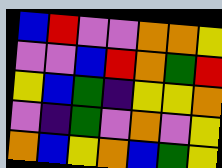[["blue", "red", "violet", "violet", "orange", "orange", "yellow"], ["violet", "violet", "blue", "red", "orange", "green", "red"], ["yellow", "blue", "green", "indigo", "yellow", "yellow", "orange"], ["violet", "indigo", "green", "violet", "orange", "violet", "yellow"], ["orange", "blue", "yellow", "orange", "blue", "green", "yellow"]]